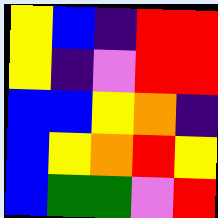[["yellow", "blue", "indigo", "red", "red"], ["yellow", "indigo", "violet", "red", "red"], ["blue", "blue", "yellow", "orange", "indigo"], ["blue", "yellow", "orange", "red", "yellow"], ["blue", "green", "green", "violet", "red"]]